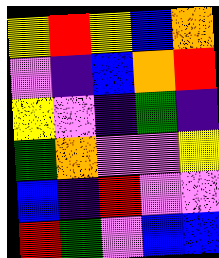[["yellow", "red", "yellow", "blue", "orange"], ["violet", "indigo", "blue", "orange", "red"], ["yellow", "violet", "indigo", "green", "indigo"], ["green", "orange", "violet", "violet", "yellow"], ["blue", "indigo", "red", "violet", "violet"], ["red", "green", "violet", "blue", "blue"]]